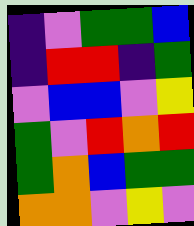[["indigo", "violet", "green", "green", "blue"], ["indigo", "red", "red", "indigo", "green"], ["violet", "blue", "blue", "violet", "yellow"], ["green", "violet", "red", "orange", "red"], ["green", "orange", "blue", "green", "green"], ["orange", "orange", "violet", "yellow", "violet"]]